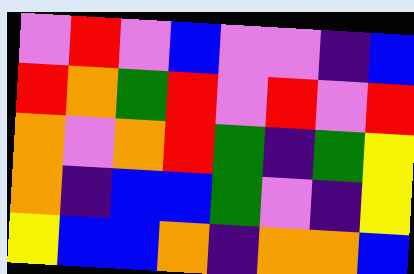[["violet", "red", "violet", "blue", "violet", "violet", "indigo", "blue"], ["red", "orange", "green", "red", "violet", "red", "violet", "red"], ["orange", "violet", "orange", "red", "green", "indigo", "green", "yellow"], ["orange", "indigo", "blue", "blue", "green", "violet", "indigo", "yellow"], ["yellow", "blue", "blue", "orange", "indigo", "orange", "orange", "blue"]]